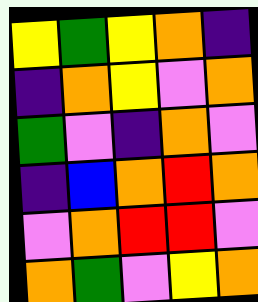[["yellow", "green", "yellow", "orange", "indigo"], ["indigo", "orange", "yellow", "violet", "orange"], ["green", "violet", "indigo", "orange", "violet"], ["indigo", "blue", "orange", "red", "orange"], ["violet", "orange", "red", "red", "violet"], ["orange", "green", "violet", "yellow", "orange"]]